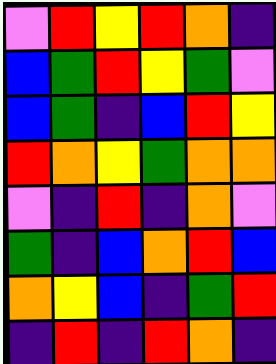[["violet", "red", "yellow", "red", "orange", "indigo"], ["blue", "green", "red", "yellow", "green", "violet"], ["blue", "green", "indigo", "blue", "red", "yellow"], ["red", "orange", "yellow", "green", "orange", "orange"], ["violet", "indigo", "red", "indigo", "orange", "violet"], ["green", "indigo", "blue", "orange", "red", "blue"], ["orange", "yellow", "blue", "indigo", "green", "red"], ["indigo", "red", "indigo", "red", "orange", "indigo"]]